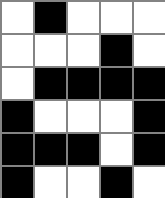[["white", "black", "white", "white", "white"], ["white", "white", "white", "black", "white"], ["white", "black", "black", "black", "black"], ["black", "white", "white", "white", "black"], ["black", "black", "black", "white", "black"], ["black", "white", "white", "black", "white"]]